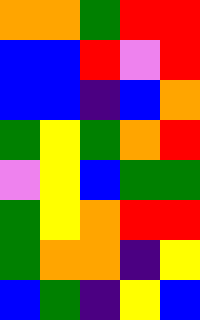[["orange", "orange", "green", "red", "red"], ["blue", "blue", "red", "violet", "red"], ["blue", "blue", "indigo", "blue", "orange"], ["green", "yellow", "green", "orange", "red"], ["violet", "yellow", "blue", "green", "green"], ["green", "yellow", "orange", "red", "red"], ["green", "orange", "orange", "indigo", "yellow"], ["blue", "green", "indigo", "yellow", "blue"]]